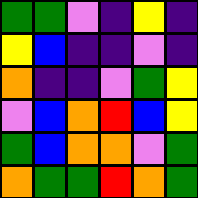[["green", "green", "violet", "indigo", "yellow", "indigo"], ["yellow", "blue", "indigo", "indigo", "violet", "indigo"], ["orange", "indigo", "indigo", "violet", "green", "yellow"], ["violet", "blue", "orange", "red", "blue", "yellow"], ["green", "blue", "orange", "orange", "violet", "green"], ["orange", "green", "green", "red", "orange", "green"]]